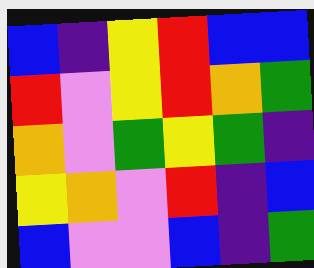[["blue", "indigo", "yellow", "red", "blue", "blue"], ["red", "violet", "yellow", "red", "orange", "green"], ["orange", "violet", "green", "yellow", "green", "indigo"], ["yellow", "orange", "violet", "red", "indigo", "blue"], ["blue", "violet", "violet", "blue", "indigo", "green"]]